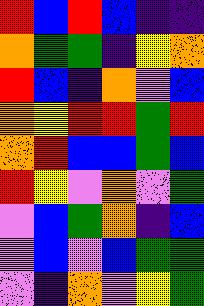[["red", "blue", "red", "blue", "indigo", "indigo"], ["orange", "green", "green", "indigo", "yellow", "orange"], ["red", "blue", "indigo", "orange", "violet", "blue"], ["orange", "yellow", "red", "red", "green", "red"], ["orange", "red", "blue", "blue", "green", "blue"], ["red", "yellow", "violet", "orange", "violet", "green"], ["violet", "blue", "green", "orange", "indigo", "blue"], ["violet", "blue", "violet", "blue", "green", "green"], ["violet", "indigo", "orange", "violet", "yellow", "green"]]